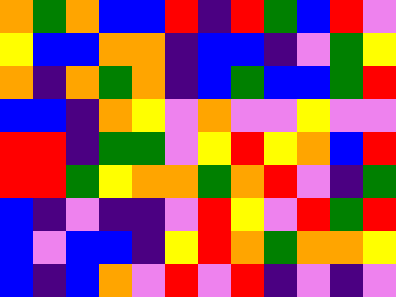[["orange", "green", "orange", "blue", "blue", "red", "indigo", "red", "green", "blue", "red", "violet"], ["yellow", "blue", "blue", "orange", "orange", "indigo", "blue", "blue", "indigo", "violet", "green", "yellow"], ["orange", "indigo", "orange", "green", "orange", "indigo", "blue", "green", "blue", "blue", "green", "red"], ["blue", "blue", "indigo", "orange", "yellow", "violet", "orange", "violet", "violet", "yellow", "violet", "violet"], ["red", "red", "indigo", "green", "green", "violet", "yellow", "red", "yellow", "orange", "blue", "red"], ["red", "red", "green", "yellow", "orange", "orange", "green", "orange", "red", "violet", "indigo", "green"], ["blue", "indigo", "violet", "indigo", "indigo", "violet", "red", "yellow", "violet", "red", "green", "red"], ["blue", "violet", "blue", "blue", "indigo", "yellow", "red", "orange", "green", "orange", "orange", "yellow"], ["blue", "indigo", "blue", "orange", "violet", "red", "violet", "red", "indigo", "violet", "indigo", "violet"]]